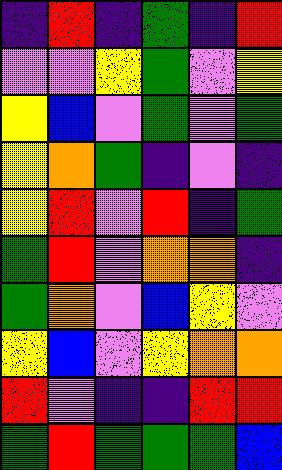[["indigo", "red", "indigo", "green", "indigo", "red"], ["violet", "violet", "yellow", "green", "violet", "yellow"], ["yellow", "blue", "violet", "green", "violet", "green"], ["yellow", "orange", "green", "indigo", "violet", "indigo"], ["yellow", "red", "violet", "red", "indigo", "green"], ["green", "red", "violet", "orange", "orange", "indigo"], ["green", "orange", "violet", "blue", "yellow", "violet"], ["yellow", "blue", "violet", "yellow", "orange", "orange"], ["red", "violet", "indigo", "indigo", "red", "red"], ["green", "red", "green", "green", "green", "blue"]]